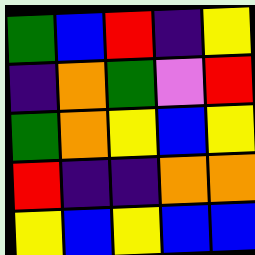[["green", "blue", "red", "indigo", "yellow"], ["indigo", "orange", "green", "violet", "red"], ["green", "orange", "yellow", "blue", "yellow"], ["red", "indigo", "indigo", "orange", "orange"], ["yellow", "blue", "yellow", "blue", "blue"]]